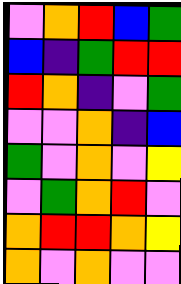[["violet", "orange", "red", "blue", "green"], ["blue", "indigo", "green", "red", "red"], ["red", "orange", "indigo", "violet", "green"], ["violet", "violet", "orange", "indigo", "blue"], ["green", "violet", "orange", "violet", "yellow"], ["violet", "green", "orange", "red", "violet"], ["orange", "red", "red", "orange", "yellow"], ["orange", "violet", "orange", "violet", "violet"]]